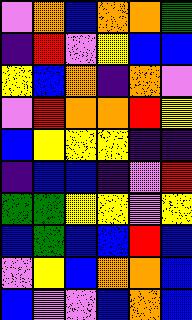[["violet", "orange", "blue", "orange", "orange", "green"], ["indigo", "red", "violet", "yellow", "blue", "blue"], ["yellow", "blue", "orange", "indigo", "orange", "violet"], ["violet", "red", "orange", "orange", "red", "yellow"], ["blue", "yellow", "yellow", "yellow", "indigo", "indigo"], ["indigo", "blue", "blue", "indigo", "violet", "red"], ["green", "green", "yellow", "yellow", "violet", "yellow"], ["blue", "green", "blue", "blue", "red", "blue"], ["violet", "yellow", "blue", "orange", "orange", "blue"], ["blue", "violet", "violet", "blue", "orange", "blue"]]